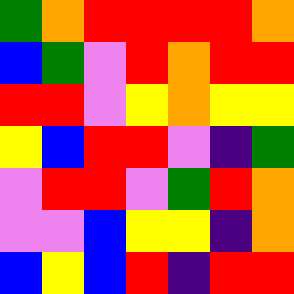[["green", "orange", "red", "red", "red", "red", "orange"], ["blue", "green", "violet", "red", "orange", "red", "red"], ["red", "red", "violet", "yellow", "orange", "yellow", "yellow"], ["yellow", "blue", "red", "red", "violet", "indigo", "green"], ["violet", "red", "red", "violet", "green", "red", "orange"], ["violet", "violet", "blue", "yellow", "yellow", "indigo", "orange"], ["blue", "yellow", "blue", "red", "indigo", "red", "red"]]